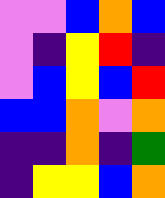[["violet", "violet", "blue", "orange", "blue"], ["violet", "indigo", "yellow", "red", "indigo"], ["violet", "blue", "yellow", "blue", "red"], ["blue", "blue", "orange", "violet", "orange"], ["indigo", "indigo", "orange", "indigo", "green"], ["indigo", "yellow", "yellow", "blue", "orange"]]